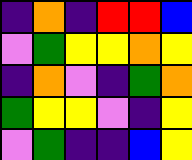[["indigo", "orange", "indigo", "red", "red", "blue"], ["violet", "green", "yellow", "yellow", "orange", "yellow"], ["indigo", "orange", "violet", "indigo", "green", "orange"], ["green", "yellow", "yellow", "violet", "indigo", "yellow"], ["violet", "green", "indigo", "indigo", "blue", "yellow"]]